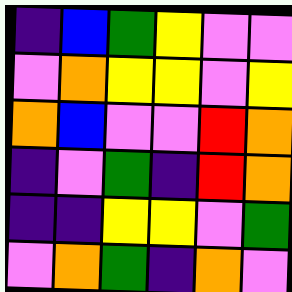[["indigo", "blue", "green", "yellow", "violet", "violet"], ["violet", "orange", "yellow", "yellow", "violet", "yellow"], ["orange", "blue", "violet", "violet", "red", "orange"], ["indigo", "violet", "green", "indigo", "red", "orange"], ["indigo", "indigo", "yellow", "yellow", "violet", "green"], ["violet", "orange", "green", "indigo", "orange", "violet"]]